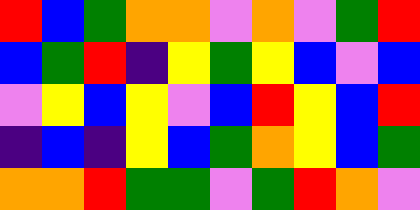[["red", "blue", "green", "orange", "orange", "violet", "orange", "violet", "green", "red"], ["blue", "green", "red", "indigo", "yellow", "green", "yellow", "blue", "violet", "blue"], ["violet", "yellow", "blue", "yellow", "violet", "blue", "red", "yellow", "blue", "red"], ["indigo", "blue", "indigo", "yellow", "blue", "green", "orange", "yellow", "blue", "green"], ["orange", "orange", "red", "green", "green", "violet", "green", "red", "orange", "violet"]]